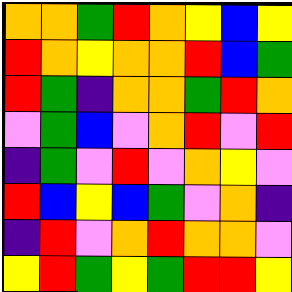[["orange", "orange", "green", "red", "orange", "yellow", "blue", "yellow"], ["red", "orange", "yellow", "orange", "orange", "red", "blue", "green"], ["red", "green", "indigo", "orange", "orange", "green", "red", "orange"], ["violet", "green", "blue", "violet", "orange", "red", "violet", "red"], ["indigo", "green", "violet", "red", "violet", "orange", "yellow", "violet"], ["red", "blue", "yellow", "blue", "green", "violet", "orange", "indigo"], ["indigo", "red", "violet", "orange", "red", "orange", "orange", "violet"], ["yellow", "red", "green", "yellow", "green", "red", "red", "yellow"]]